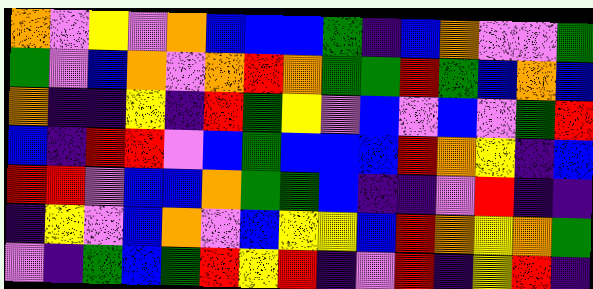[["orange", "violet", "yellow", "violet", "orange", "blue", "blue", "blue", "green", "indigo", "blue", "orange", "violet", "violet", "green"], ["green", "violet", "blue", "orange", "violet", "orange", "red", "orange", "green", "green", "red", "green", "blue", "orange", "blue"], ["orange", "indigo", "indigo", "yellow", "indigo", "red", "green", "yellow", "violet", "blue", "violet", "blue", "violet", "green", "red"], ["blue", "indigo", "red", "red", "violet", "blue", "green", "blue", "blue", "blue", "red", "orange", "yellow", "indigo", "blue"], ["red", "red", "violet", "blue", "blue", "orange", "green", "green", "blue", "indigo", "indigo", "violet", "red", "indigo", "indigo"], ["indigo", "yellow", "violet", "blue", "orange", "violet", "blue", "yellow", "yellow", "blue", "red", "orange", "yellow", "orange", "green"], ["violet", "indigo", "green", "blue", "green", "red", "yellow", "red", "indigo", "violet", "red", "indigo", "yellow", "red", "indigo"]]